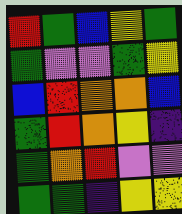[["red", "green", "blue", "yellow", "green"], ["green", "violet", "violet", "green", "yellow"], ["blue", "red", "orange", "orange", "blue"], ["green", "red", "orange", "yellow", "indigo"], ["green", "orange", "red", "violet", "violet"], ["green", "green", "indigo", "yellow", "yellow"]]